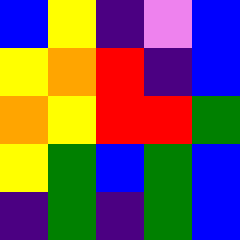[["blue", "yellow", "indigo", "violet", "blue"], ["yellow", "orange", "red", "indigo", "blue"], ["orange", "yellow", "red", "red", "green"], ["yellow", "green", "blue", "green", "blue"], ["indigo", "green", "indigo", "green", "blue"]]